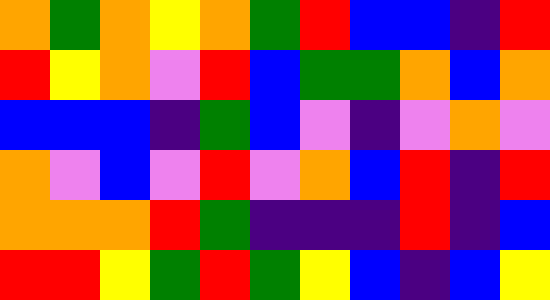[["orange", "green", "orange", "yellow", "orange", "green", "red", "blue", "blue", "indigo", "red"], ["red", "yellow", "orange", "violet", "red", "blue", "green", "green", "orange", "blue", "orange"], ["blue", "blue", "blue", "indigo", "green", "blue", "violet", "indigo", "violet", "orange", "violet"], ["orange", "violet", "blue", "violet", "red", "violet", "orange", "blue", "red", "indigo", "red"], ["orange", "orange", "orange", "red", "green", "indigo", "indigo", "indigo", "red", "indigo", "blue"], ["red", "red", "yellow", "green", "red", "green", "yellow", "blue", "indigo", "blue", "yellow"]]